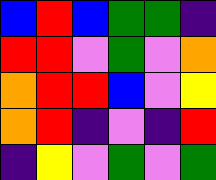[["blue", "red", "blue", "green", "green", "indigo"], ["red", "red", "violet", "green", "violet", "orange"], ["orange", "red", "red", "blue", "violet", "yellow"], ["orange", "red", "indigo", "violet", "indigo", "red"], ["indigo", "yellow", "violet", "green", "violet", "green"]]